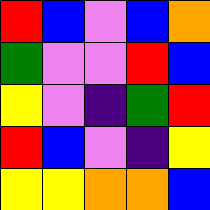[["red", "blue", "violet", "blue", "orange"], ["green", "violet", "violet", "red", "blue"], ["yellow", "violet", "indigo", "green", "red"], ["red", "blue", "violet", "indigo", "yellow"], ["yellow", "yellow", "orange", "orange", "blue"]]